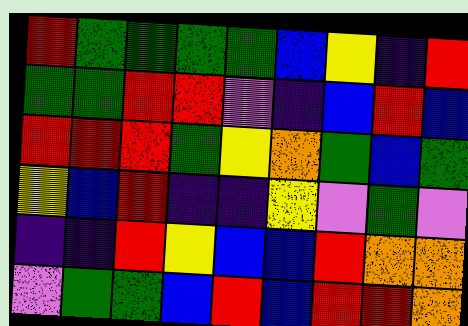[["red", "green", "green", "green", "green", "blue", "yellow", "indigo", "red"], ["green", "green", "red", "red", "violet", "indigo", "blue", "red", "blue"], ["red", "red", "red", "green", "yellow", "orange", "green", "blue", "green"], ["yellow", "blue", "red", "indigo", "indigo", "yellow", "violet", "green", "violet"], ["indigo", "indigo", "red", "yellow", "blue", "blue", "red", "orange", "orange"], ["violet", "green", "green", "blue", "red", "blue", "red", "red", "orange"]]